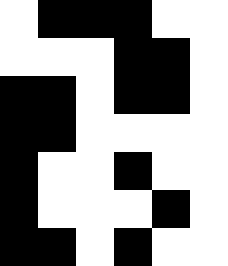[["white", "black", "black", "black", "white", "white"], ["white", "white", "white", "black", "black", "white"], ["black", "black", "white", "black", "black", "white"], ["black", "black", "white", "white", "white", "white"], ["black", "white", "white", "black", "white", "white"], ["black", "white", "white", "white", "black", "white"], ["black", "black", "white", "black", "white", "white"]]